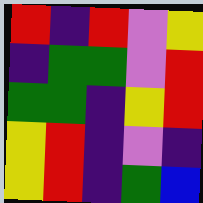[["red", "indigo", "red", "violet", "yellow"], ["indigo", "green", "green", "violet", "red"], ["green", "green", "indigo", "yellow", "red"], ["yellow", "red", "indigo", "violet", "indigo"], ["yellow", "red", "indigo", "green", "blue"]]